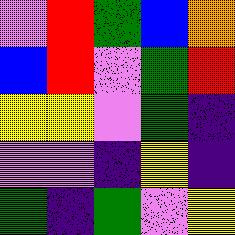[["violet", "red", "green", "blue", "orange"], ["blue", "red", "violet", "green", "red"], ["yellow", "yellow", "violet", "green", "indigo"], ["violet", "violet", "indigo", "yellow", "indigo"], ["green", "indigo", "green", "violet", "yellow"]]